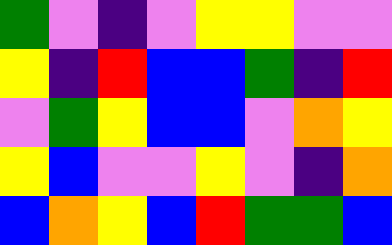[["green", "violet", "indigo", "violet", "yellow", "yellow", "violet", "violet"], ["yellow", "indigo", "red", "blue", "blue", "green", "indigo", "red"], ["violet", "green", "yellow", "blue", "blue", "violet", "orange", "yellow"], ["yellow", "blue", "violet", "violet", "yellow", "violet", "indigo", "orange"], ["blue", "orange", "yellow", "blue", "red", "green", "green", "blue"]]